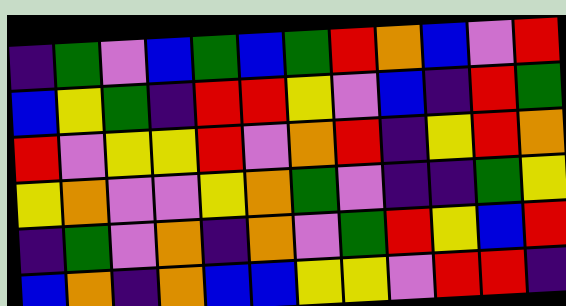[["indigo", "green", "violet", "blue", "green", "blue", "green", "red", "orange", "blue", "violet", "red"], ["blue", "yellow", "green", "indigo", "red", "red", "yellow", "violet", "blue", "indigo", "red", "green"], ["red", "violet", "yellow", "yellow", "red", "violet", "orange", "red", "indigo", "yellow", "red", "orange"], ["yellow", "orange", "violet", "violet", "yellow", "orange", "green", "violet", "indigo", "indigo", "green", "yellow"], ["indigo", "green", "violet", "orange", "indigo", "orange", "violet", "green", "red", "yellow", "blue", "red"], ["blue", "orange", "indigo", "orange", "blue", "blue", "yellow", "yellow", "violet", "red", "red", "indigo"]]